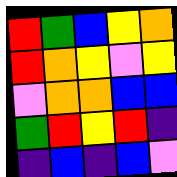[["red", "green", "blue", "yellow", "orange"], ["red", "orange", "yellow", "violet", "yellow"], ["violet", "orange", "orange", "blue", "blue"], ["green", "red", "yellow", "red", "indigo"], ["indigo", "blue", "indigo", "blue", "violet"]]